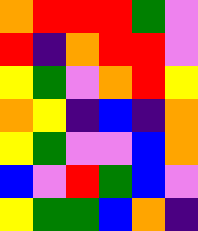[["orange", "red", "red", "red", "green", "violet"], ["red", "indigo", "orange", "red", "red", "violet"], ["yellow", "green", "violet", "orange", "red", "yellow"], ["orange", "yellow", "indigo", "blue", "indigo", "orange"], ["yellow", "green", "violet", "violet", "blue", "orange"], ["blue", "violet", "red", "green", "blue", "violet"], ["yellow", "green", "green", "blue", "orange", "indigo"]]